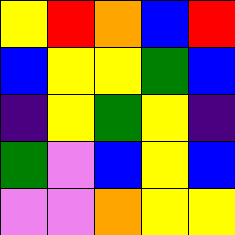[["yellow", "red", "orange", "blue", "red"], ["blue", "yellow", "yellow", "green", "blue"], ["indigo", "yellow", "green", "yellow", "indigo"], ["green", "violet", "blue", "yellow", "blue"], ["violet", "violet", "orange", "yellow", "yellow"]]